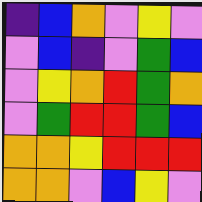[["indigo", "blue", "orange", "violet", "yellow", "violet"], ["violet", "blue", "indigo", "violet", "green", "blue"], ["violet", "yellow", "orange", "red", "green", "orange"], ["violet", "green", "red", "red", "green", "blue"], ["orange", "orange", "yellow", "red", "red", "red"], ["orange", "orange", "violet", "blue", "yellow", "violet"]]